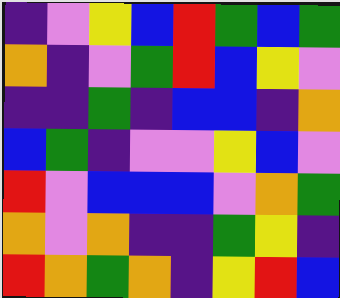[["indigo", "violet", "yellow", "blue", "red", "green", "blue", "green"], ["orange", "indigo", "violet", "green", "red", "blue", "yellow", "violet"], ["indigo", "indigo", "green", "indigo", "blue", "blue", "indigo", "orange"], ["blue", "green", "indigo", "violet", "violet", "yellow", "blue", "violet"], ["red", "violet", "blue", "blue", "blue", "violet", "orange", "green"], ["orange", "violet", "orange", "indigo", "indigo", "green", "yellow", "indigo"], ["red", "orange", "green", "orange", "indigo", "yellow", "red", "blue"]]